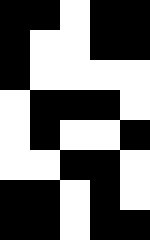[["black", "black", "white", "black", "black"], ["black", "white", "white", "black", "black"], ["black", "white", "white", "white", "white"], ["white", "black", "black", "black", "white"], ["white", "black", "white", "white", "black"], ["white", "white", "black", "black", "white"], ["black", "black", "white", "black", "white"], ["black", "black", "white", "black", "black"]]